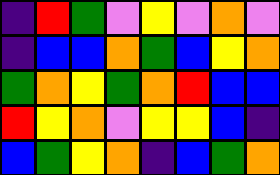[["indigo", "red", "green", "violet", "yellow", "violet", "orange", "violet"], ["indigo", "blue", "blue", "orange", "green", "blue", "yellow", "orange"], ["green", "orange", "yellow", "green", "orange", "red", "blue", "blue"], ["red", "yellow", "orange", "violet", "yellow", "yellow", "blue", "indigo"], ["blue", "green", "yellow", "orange", "indigo", "blue", "green", "orange"]]